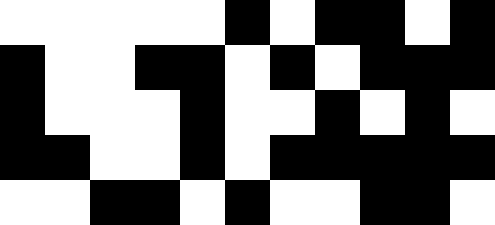[["white", "white", "white", "white", "white", "black", "white", "black", "black", "white", "black"], ["black", "white", "white", "black", "black", "white", "black", "white", "black", "black", "black"], ["black", "white", "white", "white", "black", "white", "white", "black", "white", "black", "white"], ["black", "black", "white", "white", "black", "white", "black", "black", "black", "black", "black"], ["white", "white", "black", "black", "white", "black", "white", "white", "black", "black", "white"]]